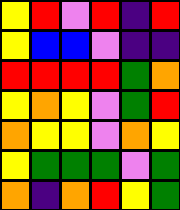[["yellow", "red", "violet", "red", "indigo", "red"], ["yellow", "blue", "blue", "violet", "indigo", "indigo"], ["red", "red", "red", "red", "green", "orange"], ["yellow", "orange", "yellow", "violet", "green", "red"], ["orange", "yellow", "yellow", "violet", "orange", "yellow"], ["yellow", "green", "green", "green", "violet", "green"], ["orange", "indigo", "orange", "red", "yellow", "green"]]